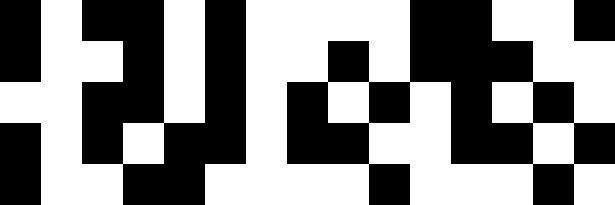[["black", "white", "black", "black", "white", "black", "white", "white", "white", "white", "black", "black", "white", "white", "black"], ["black", "white", "white", "black", "white", "black", "white", "white", "black", "white", "black", "black", "black", "white", "white"], ["white", "white", "black", "black", "white", "black", "white", "black", "white", "black", "white", "black", "white", "black", "white"], ["black", "white", "black", "white", "black", "black", "white", "black", "black", "white", "white", "black", "black", "white", "black"], ["black", "white", "white", "black", "black", "white", "white", "white", "white", "black", "white", "white", "white", "black", "white"]]